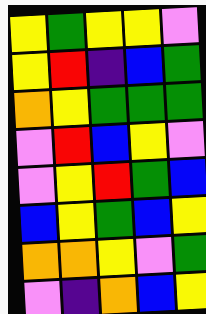[["yellow", "green", "yellow", "yellow", "violet"], ["yellow", "red", "indigo", "blue", "green"], ["orange", "yellow", "green", "green", "green"], ["violet", "red", "blue", "yellow", "violet"], ["violet", "yellow", "red", "green", "blue"], ["blue", "yellow", "green", "blue", "yellow"], ["orange", "orange", "yellow", "violet", "green"], ["violet", "indigo", "orange", "blue", "yellow"]]